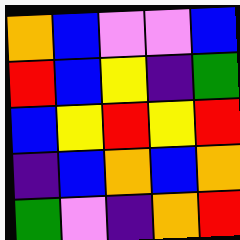[["orange", "blue", "violet", "violet", "blue"], ["red", "blue", "yellow", "indigo", "green"], ["blue", "yellow", "red", "yellow", "red"], ["indigo", "blue", "orange", "blue", "orange"], ["green", "violet", "indigo", "orange", "red"]]